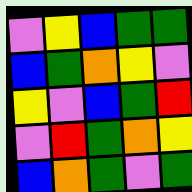[["violet", "yellow", "blue", "green", "green"], ["blue", "green", "orange", "yellow", "violet"], ["yellow", "violet", "blue", "green", "red"], ["violet", "red", "green", "orange", "yellow"], ["blue", "orange", "green", "violet", "green"]]